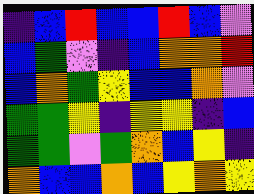[["indigo", "blue", "red", "blue", "blue", "red", "blue", "violet"], ["blue", "green", "violet", "indigo", "blue", "orange", "orange", "red"], ["blue", "orange", "green", "yellow", "blue", "blue", "orange", "violet"], ["green", "green", "yellow", "indigo", "yellow", "yellow", "indigo", "blue"], ["green", "green", "violet", "green", "orange", "blue", "yellow", "indigo"], ["orange", "blue", "blue", "orange", "blue", "yellow", "orange", "yellow"]]